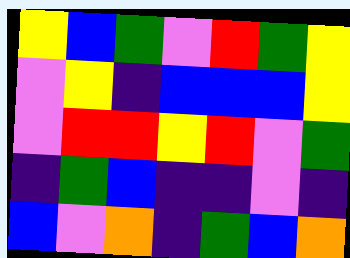[["yellow", "blue", "green", "violet", "red", "green", "yellow"], ["violet", "yellow", "indigo", "blue", "blue", "blue", "yellow"], ["violet", "red", "red", "yellow", "red", "violet", "green"], ["indigo", "green", "blue", "indigo", "indigo", "violet", "indigo"], ["blue", "violet", "orange", "indigo", "green", "blue", "orange"]]